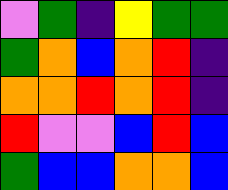[["violet", "green", "indigo", "yellow", "green", "green"], ["green", "orange", "blue", "orange", "red", "indigo"], ["orange", "orange", "red", "orange", "red", "indigo"], ["red", "violet", "violet", "blue", "red", "blue"], ["green", "blue", "blue", "orange", "orange", "blue"]]